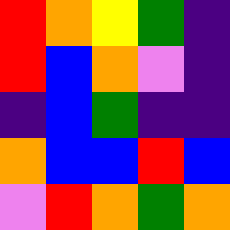[["red", "orange", "yellow", "green", "indigo"], ["red", "blue", "orange", "violet", "indigo"], ["indigo", "blue", "green", "indigo", "indigo"], ["orange", "blue", "blue", "red", "blue"], ["violet", "red", "orange", "green", "orange"]]